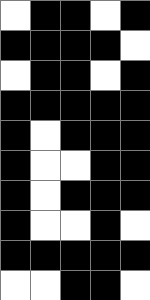[["white", "black", "black", "white", "black"], ["black", "black", "black", "black", "white"], ["white", "black", "black", "white", "black"], ["black", "black", "black", "black", "black"], ["black", "white", "black", "black", "black"], ["black", "white", "white", "black", "black"], ["black", "white", "black", "black", "black"], ["black", "white", "white", "black", "white"], ["black", "black", "black", "black", "black"], ["white", "white", "black", "black", "white"]]